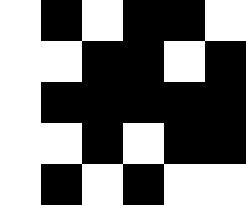[["white", "black", "white", "black", "black", "white"], ["white", "white", "black", "black", "white", "black"], ["white", "black", "black", "black", "black", "black"], ["white", "white", "black", "white", "black", "black"], ["white", "black", "white", "black", "white", "white"]]